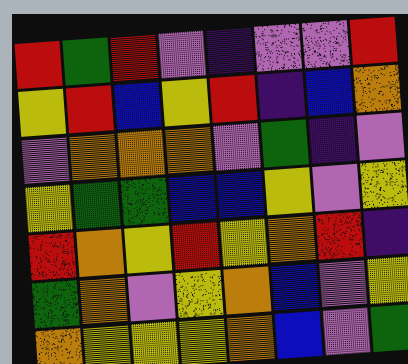[["red", "green", "red", "violet", "indigo", "violet", "violet", "red"], ["yellow", "red", "blue", "yellow", "red", "indigo", "blue", "orange"], ["violet", "orange", "orange", "orange", "violet", "green", "indigo", "violet"], ["yellow", "green", "green", "blue", "blue", "yellow", "violet", "yellow"], ["red", "orange", "yellow", "red", "yellow", "orange", "red", "indigo"], ["green", "orange", "violet", "yellow", "orange", "blue", "violet", "yellow"], ["orange", "yellow", "yellow", "yellow", "orange", "blue", "violet", "green"]]